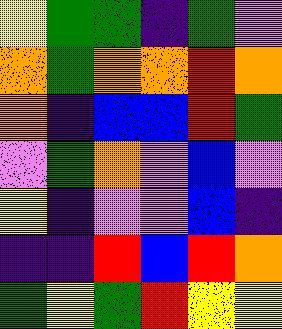[["yellow", "green", "green", "indigo", "green", "violet"], ["orange", "green", "orange", "orange", "red", "orange"], ["orange", "indigo", "blue", "blue", "red", "green"], ["violet", "green", "orange", "violet", "blue", "violet"], ["yellow", "indigo", "violet", "violet", "blue", "indigo"], ["indigo", "indigo", "red", "blue", "red", "orange"], ["green", "yellow", "green", "red", "yellow", "yellow"]]